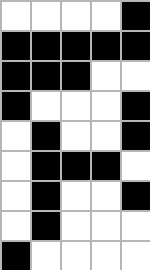[["white", "white", "white", "white", "black"], ["black", "black", "black", "black", "black"], ["black", "black", "black", "white", "white"], ["black", "white", "white", "white", "black"], ["white", "black", "white", "white", "black"], ["white", "black", "black", "black", "white"], ["white", "black", "white", "white", "black"], ["white", "black", "white", "white", "white"], ["black", "white", "white", "white", "white"]]